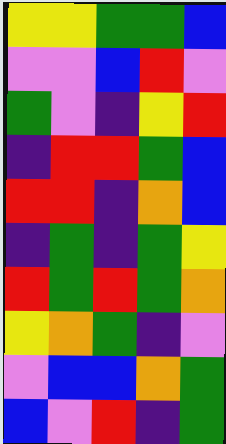[["yellow", "yellow", "green", "green", "blue"], ["violet", "violet", "blue", "red", "violet"], ["green", "violet", "indigo", "yellow", "red"], ["indigo", "red", "red", "green", "blue"], ["red", "red", "indigo", "orange", "blue"], ["indigo", "green", "indigo", "green", "yellow"], ["red", "green", "red", "green", "orange"], ["yellow", "orange", "green", "indigo", "violet"], ["violet", "blue", "blue", "orange", "green"], ["blue", "violet", "red", "indigo", "green"]]